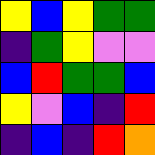[["yellow", "blue", "yellow", "green", "green"], ["indigo", "green", "yellow", "violet", "violet"], ["blue", "red", "green", "green", "blue"], ["yellow", "violet", "blue", "indigo", "red"], ["indigo", "blue", "indigo", "red", "orange"]]